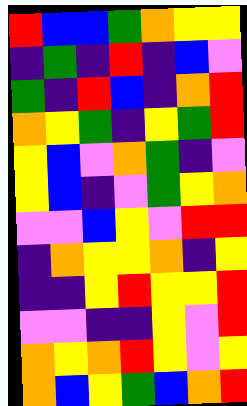[["red", "blue", "blue", "green", "orange", "yellow", "yellow"], ["indigo", "green", "indigo", "red", "indigo", "blue", "violet"], ["green", "indigo", "red", "blue", "indigo", "orange", "red"], ["orange", "yellow", "green", "indigo", "yellow", "green", "red"], ["yellow", "blue", "violet", "orange", "green", "indigo", "violet"], ["yellow", "blue", "indigo", "violet", "green", "yellow", "orange"], ["violet", "violet", "blue", "yellow", "violet", "red", "red"], ["indigo", "orange", "yellow", "yellow", "orange", "indigo", "yellow"], ["indigo", "indigo", "yellow", "red", "yellow", "yellow", "red"], ["violet", "violet", "indigo", "indigo", "yellow", "violet", "red"], ["orange", "yellow", "orange", "red", "yellow", "violet", "yellow"], ["orange", "blue", "yellow", "green", "blue", "orange", "red"]]